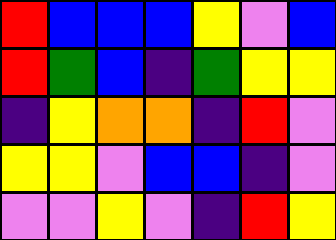[["red", "blue", "blue", "blue", "yellow", "violet", "blue"], ["red", "green", "blue", "indigo", "green", "yellow", "yellow"], ["indigo", "yellow", "orange", "orange", "indigo", "red", "violet"], ["yellow", "yellow", "violet", "blue", "blue", "indigo", "violet"], ["violet", "violet", "yellow", "violet", "indigo", "red", "yellow"]]